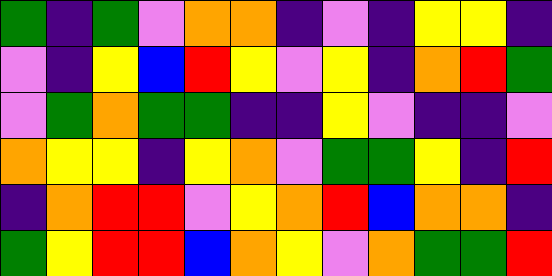[["green", "indigo", "green", "violet", "orange", "orange", "indigo", "violet", "indigo", "yellow", "yellow", "indigo"], ["violet", "indigo", "yellow", "blue", "red", "yellow", "violet", "yellow", "indigo", "orange", "red", "green"], ["violet", "green", "orange", "green", "green", "indigo", "indigo", "yellow", "violet", "indigo", "indigo", "violet"], ["orange", "yellow", "yellow", "indigo", "yellow", "orange", "violet", "green", "green", "yellow", "indigo", "red"], ["indigo", "orange", "red", "red", "violet", "yellow", "orange", "red", "blue", "orange", "orange", "indigo"], ["green", "yellow", "red", "red", "blue", "orange", "yellow", "violet", "orange", "green", "green", "red"]]